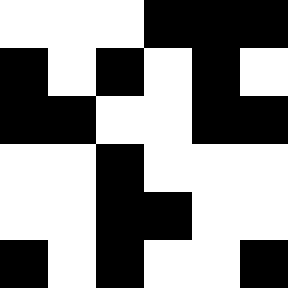[["white", "white", "white", "black", "black", "black"], ["black", "white", "black", "white", "black", "white"], ["black", "black", "white", "white", "black", "black"], ["white", "white", "black", "white", "white", "white"], ["white", "white", "black", "black", "white", "white"], ["black", "white", "black", "white", "white", "black"]]